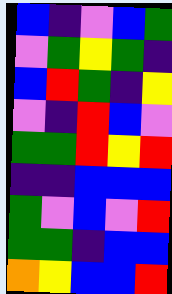[["blue", "indigo", "violet", "blue", "green"], ["violet", "green", "yellow", "green", "indigo"], ["blue", "red", "green", "indigo", "yellow"], ["violet", "indigo", "red", "blue", "violet"], ["green", "green", "red", "yellow", "red"], ["indigo", "indigo", "blue", "blue", "blue"], ["green", "violet", "blue", "violet", "red"], ["green", "green", "indigo", "blue", "blue"], ["orange", "yellow", "blue", "blue", "red"]]